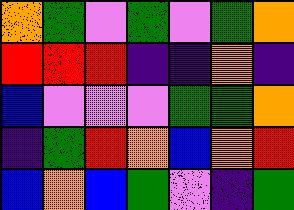[["orange", "green", "violet", "green", "violet", "green", "orange"], ["red", "red", "red", "indigo", "indigo", "orange", "indigo"], ["blue", "violet", "violet", "violet", "green", "green", "orange"], ["indigo", "green", "red", "orange", "blue", "orange", "red"], ["blue", "orange", "blue", "green", "violet", "indigo", "green"]]